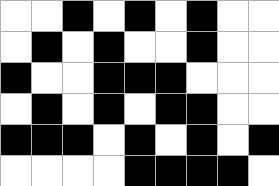[["white", "white", "black", "white", "black", "white", "black", "white", "white"], ["white", "black", "white", "black", "white", "white", "black", "white", "white"], ["black", "white", "white", "black", "black", "black", "white", "white", "white"], ["white", "black", "white", "black", "white", "black", "black", "white", "white"], ["black", "black", "black", "white", "black", "white", "black", "white", "black"], ["white", "white", "white", "white", "black", "black", "black", "black", "white"]]